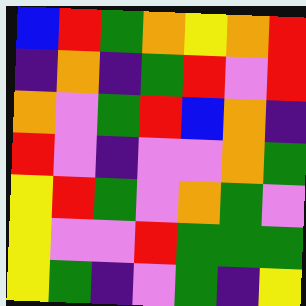[["blue", "red", "green", "orange", "yellow", "orange", "red"], ["indigo", "orange", "indigo", "green", "red", "violet", "red"], ["orange", "violet", "green", "red", "blue", "orange", "indigo"], ["red", "violet", "indigo", "violet", "violet", "orange", "green"], ["yellow", "red", "green", "violet", "orange", "green", "violet"], ["yellow", "violet", "violet", "red", "green", "green", "green"], ["yellow", "green", "indigo", "violet", "green", "indigo", "yellow"]]